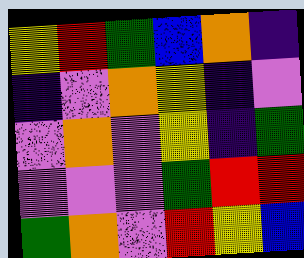[["yellow", "red", "green", "blue", "orange", "indigo"], ["indigo", "violet", "orange", "yellow", "indigo", "violet"], ["violet", "orange", "violet", "yellow", "indigo", "green"], ["violet", "violet", "violet", "green", "red", "red"], ["green", "orange", "violet", "red", "yellow", "blue"]]